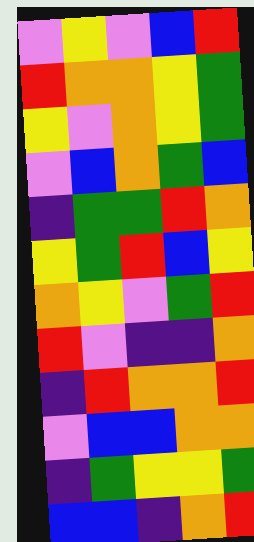[["violet", "yellow", "violet", "blue", "red"], ["red", "orange", "orange", "yellow", "green"], ["yellow", "violet", "orange", "yellow", "green"], ["violet", "blue", "orange", "green", "blue"], ["indigo", "green", "green", "red", "orange"], ["yellow", "green", "red", "blue", "yellow"], ["orange", "yellow", "violet", "green", "red"], ["red", "violet", "indigo", "indigo", "orange"], ["indigo", "red", "orange", "orange", "red"], ["violet", "blue", "blue", "orange", "orange"], ["indigo", "green", "yellow", "yellow", "green"], ["blue", "blue", "indigo", "orange", "red"]]